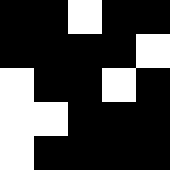[["black", "black", "white", "black", "black"], ["black", "black", "black", "black", "white"], ["white", "black", "black", "white", "black"], ["white", "white", "black", "black", "black"], ["white", "black", "black", "black", "black"]]